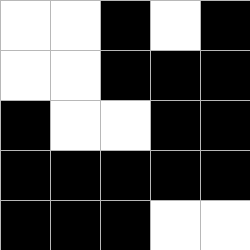[["white", "white", "black", "white", "black"], ["white", "white", "black", "black", "black"], ["black", "white", "white", "black", "black"], ["black", "black", "black", "black", "black"], ["black", "black", "black", "white", "white"]]